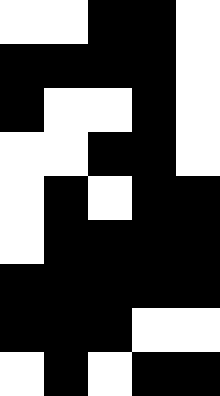[["white", "white", "black", "black", "white"], ["black", "black", "black", "black", "white"], ["black", "white", "white", "black", "white"], ["white", "white", "black", "black", "white"], ["white", "black", "white", "black", "black"], ["white", "black", "black", "black", "black"], ["black", "black", "black", "black", "black"], ["black", "black", "black", "white", "white"], ["white", "black", "white", "black", "black"]]